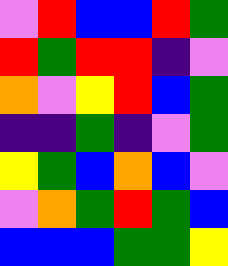[["violet", "red", "blue", "blue", "red", "green"], ["red", "green", "red", "red", "indigo", "violet"], ["orange", "violet", "yellow", "red", "blue", "green"], ["indigo", "indigo", "green", "indigo", "violet", "green"], ["yellow", "green", "blue", "orange", "blue", "violet"], ["violet", "orange", "green", "red", "green", "blue"], ["blue", "blue", "blue", "green", "green", "yellow"]]